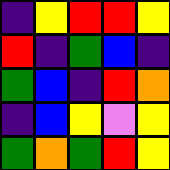[["indigo", "yellow", "red", "red", "yellow"], ["red", "indigo", "green", "blue", "indigo"], ["green", "blue", "indigo", "red", "orange"], ["indigo", "blue", "yellow", "violet", "yellow"], ["green", "orange", "green", "red", "yellow"]]